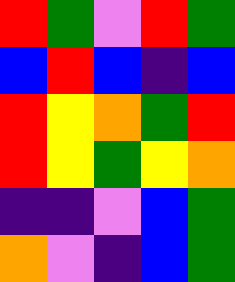[["red", "green", "violet", "red", "green"], ["blue", "red", "blue", "indigo", "blue"], ["red", "yellow", "orange", "green", "red"], ["red", "yellow", "green", "yellow", "orange"], ["indigo", "indigo", "violet", "blue", "green"], ["orange", "violet", "indigo", "blue", "green"]]